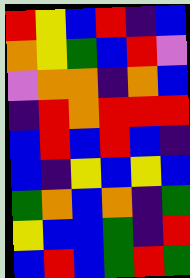[["red", "yellow", "blue", "red", "indigo", "blue"], ["orange", "yellow", "green", "blue", "red", "violet"], ["violet", "orange", "orange", "indigo", "orange", "blue"], ["indigo", "red", "orange", "red", "red", "red"], ["blue", "red", "blue", "red", "blue", "indigo"], ["blue", "indigo", "yellow", "blue", "yellow", "blue"], ["green", "orange", "blue", "orange", "indigo", "green"], ["yellow", "blue", "blue", "green", "indigo", "red"], ["blue", "red", "blue", "green", "red", "green"]]